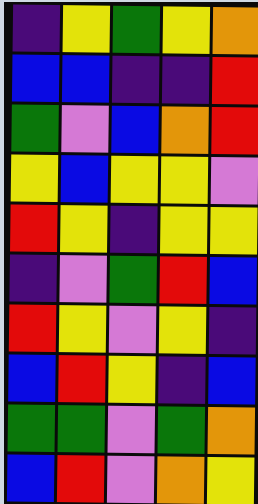[["indigo", "yellow", "green", "yellow", "orange"], ["blue", "blue", "indigo", "indigo", "red"], ["green", "violet", "blue", "orange", "red"], ["yellow", "blue", "yellow", "yellow", "violet"], ["red", "yellow", "indigo", "yellow", "yellow"], ["indigo", "violet", "green", "red", "blue"], ["red", "yellow", "violet", "yellow", "indigo"], ["blue", "red", "yellow", "indigo", "blue"], ["green", "green", "violet", "green", "orange"], ["blue", "red", "violet", "orange", "yellow"]]